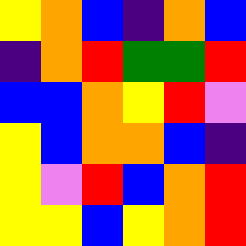[["yellow", "orange", "blue", "indigo", "orange", "blue"], ["indigo", "orange", "red", "green", "green", "red"], ["blue", "blue", "orange", "yellow", "red", "violet"], ["yellow", "blue", "orange", "orange", "blue", "indigo"], ["yellow", "violet", "red", "blue", "orange", "red"], ["yellow", "yellow", "blue", "yellow", "orange", "red"]]